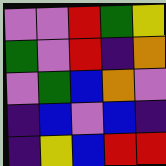[["violet", "violet", "red", "green", "yellow"], ["green", "violet", "red", "indigo", "orange"], ["violet", "green", "blue", "orange", "violet"], ["indigo", "blue", "violet", "blue", "indigo"], ["indigo", "yellow", "blue", "red", "red"]]